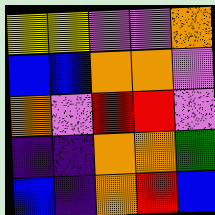[["yellow", "yellow", "violet", "violet", "orange"], ["blue", "blue", "orange", "orange", "violet"], ["orange", "violet", "red", "red", "violet"], ["indigo", "indigo", "orange", "orange", "green"], ["blue", "indigo", "orange", "red", "blue"]]